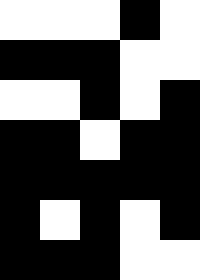[["white", "white", "white", "black", "white"], ["black", "black", "black", "white", "white"], ["white", "white", "black", "white", "black"], ["black", "black", "white", "black", "black"], ["black", "black", "black", "black", "black"], ["black", "white", "black", "white", "black"], ["black", "black", "black", "white", "white"]]